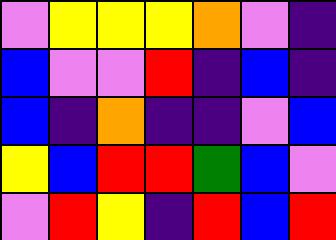[["violet", "yellow", "yellow", "yellow", "orange", "violet", "indigo"], ["blue", "violet", "violet", "red", "indigo", "blue", "indigo"], ["blue", "indigo", "orange", "indigo", "indigo", "violet", "blue"], ["yellow", "blue", "red", "red", "green", "blue", "violet"], ["violet", "red", "yellow", "indigo", "red", "blue", "red"]]